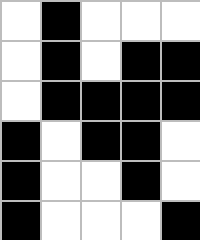[["white", "black", "white", "white", "white"], ["white", "black", "white", "black", "black"], ["white", "black", "black", "black", "black"], ["black", "white", "black", "black", "white"], ["black", "white", "white", "black", "white"], ["black", "white", "white", "white", "black"]]